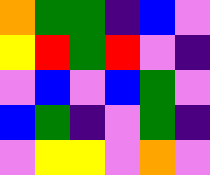[["orange", "green", "green", "indigo", "blue", "violet"], ["yellow", "red", "green", "red", "violet", "indigo"], ["violet", "blue", "violet", "blue", "green", "violet"], ["blue", "green", "indigo", "violet", "green", "indigo"], ["violet", "yellow", "yellow", "violet", "orange", "violet"]]